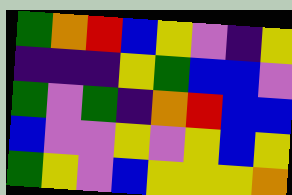[["green", "orange", "red", "blue", "yellow", "violet", "indigo", "yellow"], ["indigo", "indigo", "indigo", "yellow", "green", "blue", "blue", "violet"], ["green", "violet", "green", "indigo", "orange", "red", "blue", "blue"], ["blue", "violet", "violet", "yellow", "violet", "yellow", "blue", "yellow"], ["green", "yellow", "violet", "blue", "yellow", "yellow", "yellow", "orange"]]